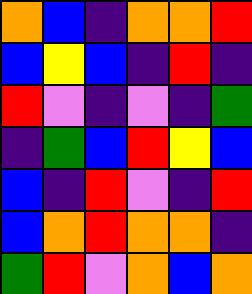[["orange", "blue", "indigo", "orange", "orange", "red"], ["blue", "yellow", "blue", "indigo", "red", "indigo"], ["red", "violet", "indigo", "violet", "indigo", "green"], ["indigo", "green", "blue", "red", "yellow", "blue"], ["blue", "indigo", "red", "violet", "indigo", "red"], ["blue", "orange", "red", "orange", "orange", "indigo"], ["green", "red", "violet", "orange", "blue", "orange"]]